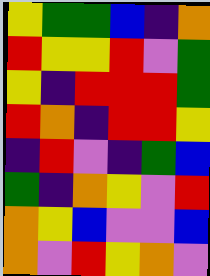[["yellow", "green", "green", "blue", "indigo", "orange"], ["red", "yellow", "yellow", "red", "violet", "green"], ["yellow", "indigo", "red", "red", "red", "green"], ["red", "orange", "indigo", "red", "red", "yellow"], ["indigo", "red", "violet", "indigo", "green", "blue"], ["green", "indigo", "orange", "yellow", "violet", "red"], ["orange", "yellow", "blue", "violet", "violet", "blue"], ["orange", "violet", "red", "yellow", "orange", "violet"]]